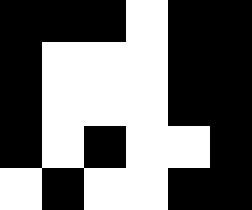[["black", "black", "black", "white", "black", "black"], ["black", "white", "white", "white", "black", "black"], ["black", "white", "white", "white", "black", "black"], ["black", "white", "black", "white", "white", "black"], ["white", "black", "white", "white", "black", "black"]]